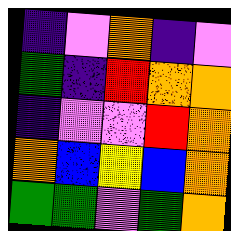[["indigo", "violet", "orange", "indigo", "violet"], ["green", "indigo", "red", "orange", "orange"], ["indigo", "violet", "violet", "red", "orange"], ["orange", "blue", "yellow", "blue", "orange"], ["green", "green", "violet", "green", "orange"]]